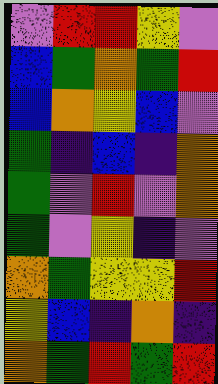[["violet", "red", "red", "yellow", "violet"], ["blue", "green", "orange", "green", "red"], ["blue", "orange", "yellow", "blue", "violet"], ["green", "indigo", "blue", "indigo", "orange"], ["green", "violet", "red", "violet", "orange"], ["green", "violet", "yellow", "indigo", "violet"], ["orange", "green", "yellow", "yellow", "red"], ["yellow", "blue", "indigo", "orange", "indigo"], ["orange", "green", "red", "green", "red"]]